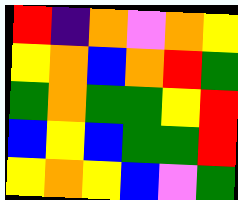[["red", "indigo", "orange", "violet", "orange", "yellow"], ["yellow", "orange", "blue", "orange", "red", "green"], ["green", "orange", "green", "green", "yellow", "red"], ["blue", "yellow", "blue", "green", "green", "red"], ["yellow", "orange", "yellow", "blue", "violet", "green"]]